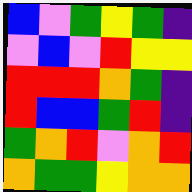[["blue", "violet", "green", "yellow", "green", "indigo"], ["violet", "blue", "violet", "red", "yellow", "yellow"], ["red", "red", "red", "orange", "green", "indigo"], ["red", "blue", "blue", "green", "red", "indigo"], ["green", "orange", "red", "violet", "orange", "red"], ["orange", "green", "green", "yellow", "orange", "orange"]]